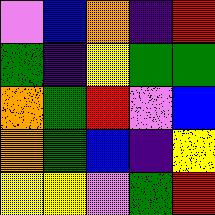[["violet", "blue", "orange", "indigo", "red"], ["green", "indigo", "yellow", "green", "green"], ["orange", "green", "red", "violet", "blue"], ["orange", "green", "blue", "indigo", "yellow"], ["yellow", "yellow", "violet", "green", "red"]]